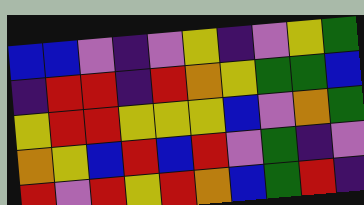[["blue", "blue", "violet", "indigo", "violet", "yellow", "indigo", "violet", "yellow", "green"], ["indigo", "red", "red", "indigo", "red", "orange", "yellow", "green", "green", "blue"], ["yellow", "red", "red", "yellow", "yellow", "yellow", "blue", "violet", "orange", "green"], ["orange", "yellow", "blue", "red", "blue", "red", "violet", "green", "indigo", "violet"], ["red", "violet", "red", "yellow", "red", "orange", "blue", "green", "red", "indigo"]]